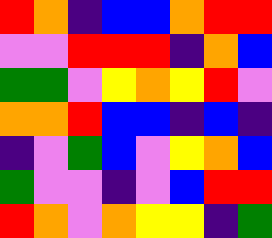[["red", "orange", "indigo", "blue", "blue", "orange", "red", "red"], ["violet", "violet", "red", "red", "red", "indigo", "orange", "blue"], ["green", "green", "violet", "yellow", "orange", "yellow", "red", "violet"], ["orange", "orange", "red", "blue", "blue", "indigo", "blue", "indigo"], ["indigo", "violet", "green", "blue", "violet", "yellow", "orange", "blue"], ["green", "violet", "violet", "indigo", "violet", "blue", "red", "red"], ["red", "orange", "violet", "orange", "yellow", "yellow", "indigo", "green"]]